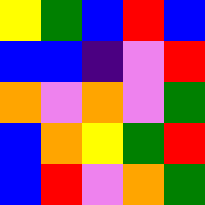[["yellow", "green", "blue", "red", "blue"], ["blue", "blue", "indigo", "violet", "red"], ["orange", "violet", "orange", "violet", "green"], ["blue", "orange", "yellow", "green", "red"], ["blue", "red", "violet", "orange", "green"]]